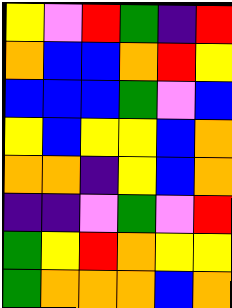[["yellow", "violet", "red", "green", "indigo", "red"], ["orange", "blue", "blue", "orange", "red", "yellow"], ["blue", "blue", "blue", "green", "violet", "blue"], ["yellow", "blue", "yellow", "yellow", "blue", "orange"], ["orange", "orange", "indigo", "yellow", "blue", "orange"], ["indigo", "indigo", "violet", "green", "violet", "red"], ["green", "yellow", "red", "orange", "yellow", "yellow"], ["green", "orange", "orange", "orange", "blue", "orange"]]